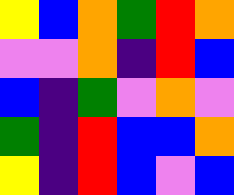[["yellow", "blue", "orange", "green", "red", "orange"], ["violet", "violet", "orange", "indigo", "red", "blue"], ["blue", "indigo", "green", "violet", "orange", "violet"], ["green", "indigo", "red", "blue", "blue", "orange"], ["yellow", "indigo", "red", "blue", "violet", "blue"]]